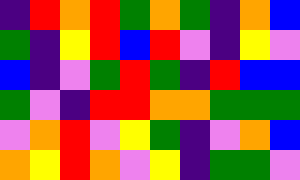[["indigo", "red", "orange", "red", "green", "orange", "green", "indigo", "orange", "blue"], ["green", "indigo", "yellow", "red", "blue", "red", "violet", "indigo", "yellow", "violet"], ["blue", "indigo", "violet", "green", "red", "green", "indigo", "red", "blue", "blue"], ["green", "violet", "indigo", "red", "red", "orange", "orange", "green", "green", "green"], ["violet", "orange", "red", "violet", "yellow", "green", "indigo", "violet", "orange", "blue"], ["orange", "yellow", "red", "orange", "violet", "yellow", "indigo", "green", "green", "violet"]]